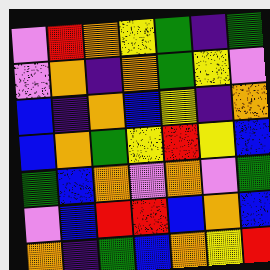[["violet", "red", "orange", "yellow", "green", "indigo", "green"], ["violet", "orange", "indigo", "orange", "green", "yellow", "violet"], ["blue", "indigo", "orange", "blue", "yellow", "indigo", "orange"], ["blue", "orange", "green", "yellow", "red", "yellow", "blue"], ["green", "blue", "orange", "violet", "orange", "violet", "green"], ["violet", "blue", "red", "red", "blue", "orange", "blue"], ["orange", "indigo", "green", "blue", "orange", "yellow", "red"]]